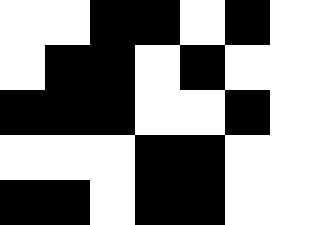[["white", "white", "black", "black", "white", "black", "white"], ["white", "black", "black", "white", "black", "white", "white"], ["black", "black", "black", "white", "white", "black", "white"], ["white", "white", "white", "black", "black", "white", "white"], ["black", "black", "white", "black", "black", "white", "white"]]